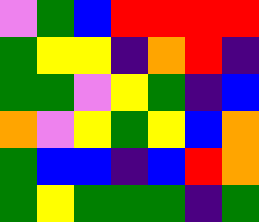[["violet", "green", "blue", "red", "red", "red", "red"], ["green", "yellow", "yellow", "indigo", "orange", "red", "indigo"], ["green", "green", "violet", "yellow", "green", "indigo", "blue"], ["orange", "violet", "yellow", "green", "yellow", "blue", "orange"], ["green", "blue", "blue", "indigo", "blue", "red", "orange"], ["green", "yellow", "green", "green", "green", "indigo", "green"]]